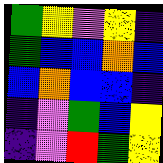[["green", "yellow", "violet", "yellow", "indigo"], ["green", "blue", "blue", "orange", "blue"], ["blue", "orange", "blue", "blue", "indigo"], ["indigo", "violet", "green", "blue", "yellow"], ["indigo", "violet", "red", "green", "yellow"]]